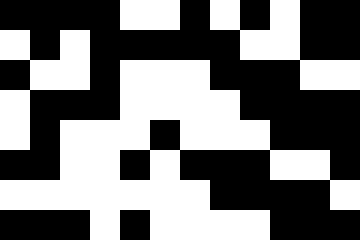[["black", "black", "black", "black", "white", "white", "black", "white", "black", "white", "black", "black"], ["white", "black", "white", "black", "black", "black", "black", "black", "white", "white", "black", "black"], ["black", "white", "white", "black", "white", "white", "white", "black", "black", "black", "white", "white"], ["white", "black", "black", "black", "white", "white", "white", "white", "black", "black", "black", "black"], ["white", "black", "white", "white", "white", "black", "white", "white", "white", "black", "black", "black"], ["black", "black", "white", "white", "black", "white", "black", "black", "black", "white", "white", "black"], ["white", "white", "white", "white", "white", "white", "white", "black", "black", "black", "black", "white"], ["black", "black", "black", "white", "black", "white", "white", "white", "white", "black", "black", "black"]]